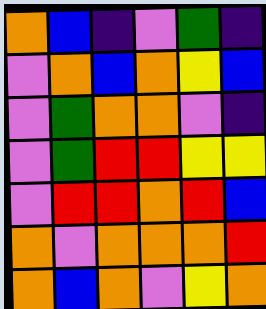[["orange", "blue", "indigo", "violet", "green", "indigo"], ["violet", "orange", "blue", "orange", "yellow", "blue"], ["violet", "green", "orange", "orange", "violet", "indigo"], ["violet", "green", "red", "red", "yellow", "yellow"], ["violet", "red", "red", "orange", "red", "blue"], ["orange", "violet", "orange", "orange", "orange", "red"], ["orange", "blue", "orange", "violet", "yellow", "orange"]]